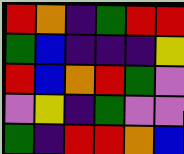[["red", "orange", "indigo", "green", "red", "red"], ["green", "blue", "indigo", "indigo", "indigo", "yellow"], ["red", "blue", "orange", "red", "green", "violet"], ["violet", "yellow", "indigo", "green", "violet", "violet"], ["green", "indigo", "red", "red", "orange", "blue"]]